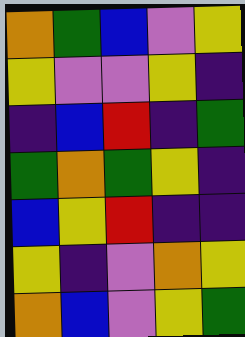[["orange", "green", "blue", "violet", "yellow"], ["yellow", "violet", "violet", "yellow", "indigo"], ["indigo", "blue", "red", "indigo", "green"], ["green", "orange", "green", "yellow", "indigo"], ["blue", "yellow", "red", "indigo", "indigo"], ["yellow", "indigo", "violet", "orange", "yellow"], ["orange", "blue", "violet", "yellow", "green"]]